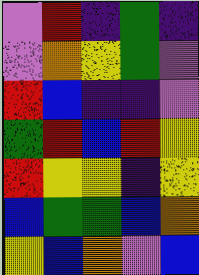[["violet", "red", "indigo", "green", "indigo"], ["violet", "orange", "yellow", "green", "violet"], ["red", "blue", "indigo", "indigo", "violet"], ["green", "red", "blue", "red", "yellow"], ["red", "yellow", "yellow", "indigo", "yellow"], ["blue", "green", "green", "blue", "orange"], ["yellow", "blue", "orange", "violet", "blue"]]